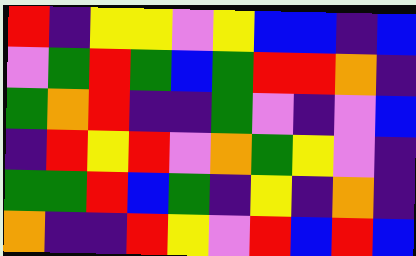[["red", "indigo", "yellow", "yellow", "violet", "yellow", "blue", "blue", "indigo", "blue"], ["violet", "green", "red", "green", "blue", "green", "red", "red", "orange", "indigo"], ["green", "orange", "red", "indigo", "indigo", "green", "violet", "indigo", "violet", "blue"], ["indigo", "red", "yellow", "red", "violet", "orange", "green", "yellow", "violet", "indigo"], ["green", "green", "red", "blue", "green", "indigo", "yellow", "indigo", "orange", "indigo"], ["orange", "indigo", "indigo", "red", "yellow", "violet", "red", "blue", "red", "blue"]]